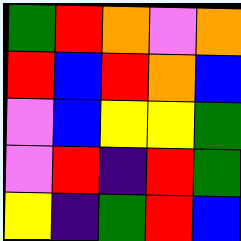[["green", "red", "orange", "violet", "orange"], ["red", "blue", "red", "orange", "blue"], ["violet", "blue", "yellow", "yellow", "green"], ["violet", "red", "indigo", "red", "green"], ["yellow", "indigo", "green", "red", "blue"]]